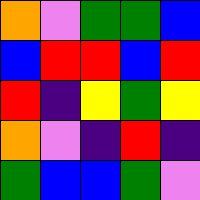[["orange", "violet", "green", "green", "blue"], ["blue", "red", "red", "blue", "red"], ["red", "indigo", "yellow", "green", "yellow"], ["orange", "violet", "indigo", "red", "indigo"], ["green", "blue", "blue", "green", "violet"]]